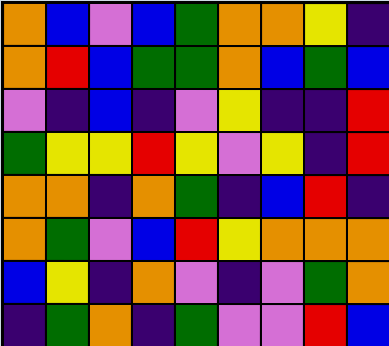[["orange", "blue", "violet", "blue", "green", "orange", "orange", "yellow", "indigo"], ["orange", "red", "blue", "green", "green", "orange", "blue", "green", "blue"], ["violet", "indigo", "blue", "indigo", "violet", "yellow", "indigo", "indigo", "red"], ["green", "yellow", "yellow", "red", "yellow", "violet", "yellow", "indigo", "red"], ["orange", "orange", "indigo", "orange", "green", "indigo", "blue", "red", "indigo"], ["orange", "green", "violet", "blue", "red", "yellow", "orange", "orange", "orange"], ["blue", "yellow", "indigo", "orange", "violet", "indigo", "violet", "green", "orange"], ["indigo", "green", "orange", "indigo", "green", "violet", "violet", "red", "blue"]]